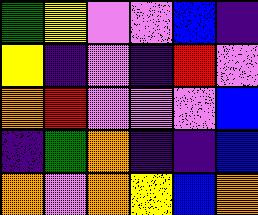[["green", "yellow", "violet", "violet", "blue", "indigo"], ["yellow", "indigo", "violet", "indigo", "red", "violet"], ["orange", "red", "violet", "violet", "violet", "blue"], ["indigo", "green", "orange", "indigo", "indigo", "blue"], ["orange", "violet", "orange", "yellow", "blue", "orange"]]